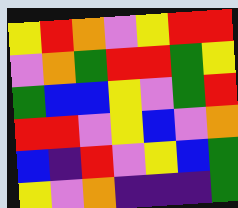[["yellow", "red", "orange", "violet", "yellow", "red", "red"], ["violet", "orange", "green", "red", "red", "green", "yellow"], ["green", "blue", "blue", "yellow", "violet", "green", "red"], ["red", "red", "violet", "yellow", "blue", "violet", "orange"], ["blue", "indigo", "red", "violet", "yellow", "blue", "green"], ["yellow", "violet", "orange", "indigo", "indigo", "indigo", "green"]]